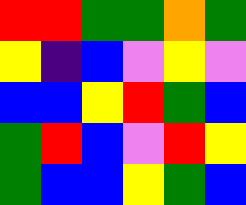[["red", "red", "green", "green", "orange", "green"], ["yellow", "indigo", "blue", "violet", "yellow", "violet"], ["blue", "blue", "yellow", "red", "green", "blue"], ["green", "red", "blue", "violet", "red", "yellow"], ["green", "blue", "blue", "yellow", "green", "blue"]]